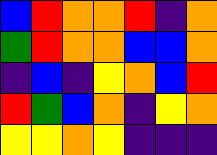[["blue", "red", "orange", "orange", "red", "indigo", "orange"], ["green", "red", "orange", "orange", "blue", "blue", "orange"], ["indigo", "blue", "indigo", "yellow", "orange", "blue", "red"], ["red", "green", "blue", "orange", "indigo", "yellow", "orange"], ["yellow", "yellow", "orange", "yellow", "indigo", "indigo", "indigo"]]